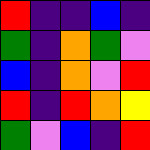[["red", "indigo", "indigo", "blue", "indigo"], ["green", "indigo", "orange", "green", "violet"], ["blue", "indigo", "orange", "violet", "red"], ["red", "indigo", "red", "orange", "yellow"], ["green", "violet", "blue", "indigo", "red"]]